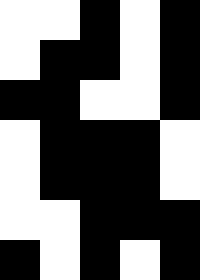[["white", "white", "black", "white", "black"], ["white", "black", "black", "white", "black"], ["black", "black", "white", "white", "black"], ["white", "black", "black", "black", "white"], ["white", "black", "black", "black", "white"], ["white", "white", "black", "black", "black"], ["black", "white", "black", "white", "black"]]